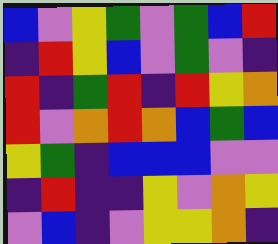[["blue", "violet", "yellow", "green", "violet", "green", "blue", "red"], ["indigo", "red", "yellow", "blue", "violet", "green", "violet", "indigo"], ["red", "indigo", "green", "red", "indigo", "red", "yellow", "orange"], ["red", "violet", "orange", "red", "orange", "blue", "green", "blue"], ["yellow", "green", "indigo", "blue", "blue", "blue", "violet", "violet"], ["indigo", "red", "indigo", "indigo", "yellow", "violet", "orange", "yellow"], ["violet", "blue", "indigo", "violet", "yellow", "yellow", "orange", "indigo"]]